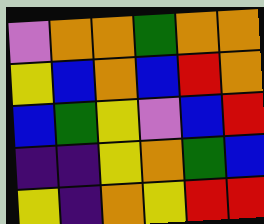[["violet", "orange", "orange", "green", "orange", "orange"], ["yellow", "blue", "orange", "blue", "red", "orange"], ["blue", "green", "yellow", "violet", "blue", "red"], ["indigo", "indigo", "yellow", "orange", "green", "blue"], ["yellow", "indigo", "orange", "yellow", "red", "red"]]